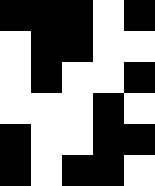[["black", "black", "black", "white", "black"], ["white", "black", "black", "white", "white"], ["white", "black", "white", "white", "black"], ["white", "white", "white", "black", "white"], ["black", "white", "white", "black", "black"], ["black", "white", "black", "black", "white"]]